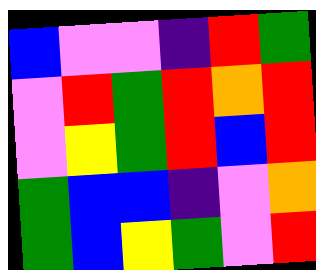[["blue", "violet", "violet", "indigo", "red", "green"], ["violet", "red", "green", "red", "orange", "red"], ["violet", "yellow", "green", "red", "blue", "red"], ["green", "blue", "blue", "indigo", "violet", "orange"], ["green", "blue", "yellow", "green", "violet", "red"]]